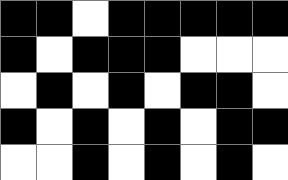[["black", "black", "white", "black", "black", "black", "black", "black"], ["black", "white", "black", "black", "black", "white", "white", "white"], ["white", "black", "white", "black", "white", "black", "black", "white"], ["black", "white", "black", "white", "black", "white", "black", "black"], ["white", "white", "black", "white", "black", "white", "black", "white"]]